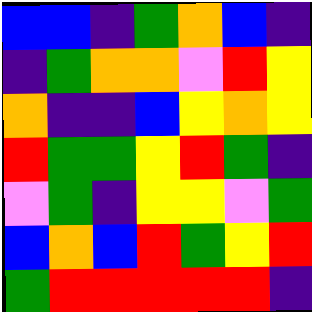[["blue", "blue", "indigo", "green", "orange", "blue", "indigo"], ["indigo", "green", "orange", "orange", "violet", "red", "yellow"], ["orange", "indigo", "indigo", "blue", "yellow", "orange", "yellow"], ["red", "green", "green", "yellow", "red", "green", "indigo"], ["violet", "green", "indigo", "yellow", "yellow", "violet", "green"], ["blue", "orange", "blue", "red", "green", "yellow", "red"], ["green", "red", "red", "red", "red", "red", "indigo"]]